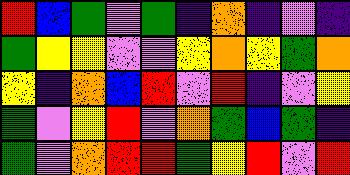[["red", "blue", "green", "violet", "green", "indigo", "orange", "indigo", "violet", "indigo"], ["green", "yellow", "yellow", "violet", "violet", "yellow", "orange", "yellow", "green", "orange"], ["yellow", "indigo", "orange", "blue", "red", "violet", "red", "indigo", "violet", "yellow"], ["green", "violet", "yellow", "red", "violet", "orange", "green", "blue", "green", "indigo"], ["green", "violet", "orange", "red", "red", "green", "yellow", "red", "violet", "red"]]